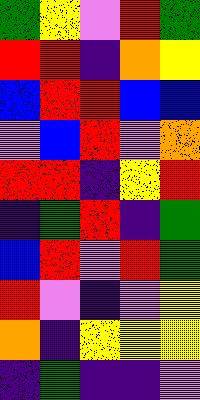[["green", "yellow", "violet", "red", "green"], ["red", "red", "indigo", "orange", "yellow"], ["blue", "red", "red", "blue", "blue"], ["violet", "blue", "red", "violet", "orange"], ["red", "red", "indigo", "yellow", "red"], ["indigo", "green", "red", "indigo", "green"], ["blue", "red", "violet", "red", "green"], ["red", "violet", "indigo", "violet", "yellow"], ["orange", "indigo", "yellow", "yellow", "yellow"], ["indigo", "green", "indigo", "indigo", "violet"]]